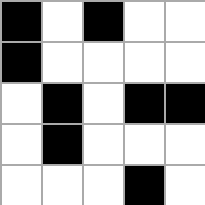[["black", "white", "black", "white", "white"], ["black", "white", "white", "white", "white"], ["white", "black", "white", "black", "black"], ["white", "black", "white", "white", "white"], ["white", "white", "white", "black", "white"]]